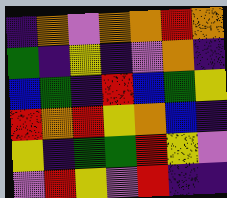[["indigo", "orange", "violet", "orange", "orange", "red", "orange"], ["green", "indigo", "yellow", "indigo", "violet", "orange", "indigo"], ["blue", "green", "indigo", "red", "blue", "green", "yellow"], ["red", "orange", "red", "yellow", "orange", "blue", "indigo"], ["yellow", "indigo", "green", "green", "red", "yellow", "violet"], ["violet", "red", "yellow", "violet", "red", "indigo", "indigo"]]